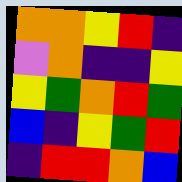[["orange", "orange", "yellow", "red", "indigo"], ["violet", "orange", "indigo", "indigo", "yellow"], ["yellow", "green", "orange", "red", "green"], ["blue", "indigo", "yellow", "green", "red"], ["indigo", "red", "red", "orange", "blue"]]